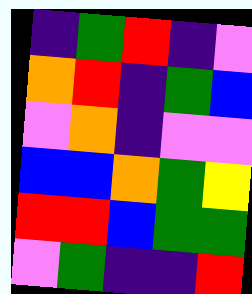[["indigo", "green", "red", "indigo", "violet"], ["orange", "red", "indigo", "green", "blue"], ["violet", "orange", "indigo", "violet", "violet"], ["blue", "blue", "orange", "green", "yellow"], ["red", "red", "blue", "green", "green"], ["violet", "green", "indigo", "indigo", "red"]]